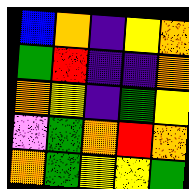[["blue", "orange", "indigo", "yellow", "orange"], ["green", "red", "indigo", "indigo", "orange"], ["orange", "yellow", "indigo", "green", "yellow"], ["violet", "green", "orange", "red", "orange"], ["orange", "green", "yellow", "yellow", "green"]]